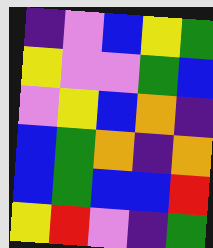[["indigo", "violet", "blue", "yellow", "green"], ["yellow", "violet", "violet", "green", "blue"], ["violet", "yellow", "blue", "orange", "indigo"], ["blue", "green", "orange", "indigo", "orange"], ["blue", "green", "blue", "blue", "red"], ["yellow", "red", "violet", "indigo", "green"]]